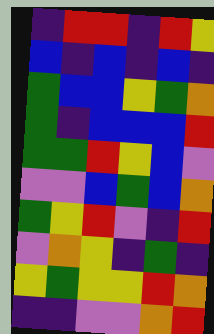[["indigo", "red", "red", "indigo", "red", "yellow"], ["blue", "indigo", "blue", "indigo", "blue", "indigo"], ["green", "blue", "blue", "yellow", "green", "orange"], ["green", "indigo", "blue", "blue", "blue", "red"], ["green", "green", "red", "yellow", "blue", "violet"], ["violet", "violet", "blue", "green", "blue", "orange"], ["green", "yellow", "red", "violet", "indigo", "red"], ["violet", "orange", "yellow", "indigo", "green", "indigo"], ["yellow", "green", "yellow", "yellow", "red", "orange"], ["indigo", "indigo", "violet", "violet", "orange", "red"]]